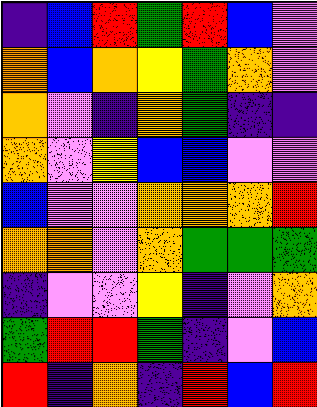[["indigo", "blue", "red", "green", "red", "blue", "violet"], ["orange", "blue", "orange", "yellow", "green", "orange", "violet"], ["orange", "violet", "indigo", "orange", "green", "indigo", "indigo"], ["orange", "violet", "yellow", "blue", "blue", "violet", "violet"], ["blue", "violet", "violet", "orange", "orange", "orange", "red"], ["orange", "orange", "violet", "orange", "green", "green", "green"], ["indigo", "violet", "violet", "yellow", "indigo", "violet", "orange"], ["green", "red", "red", "green", "indigo", "violet", "blue"], ["red", "indigo", "orange", "indigo", "red", "blue", "red"]]